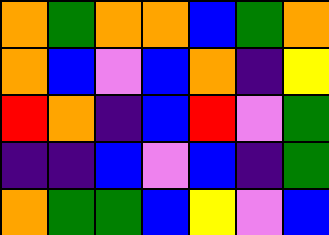[["orange", "green", "orange", "orange", "blue", "green", "orange"], ["orange", "blue", "violet", "blue", "orange", "indigo", "yellow"], ["red", "orange", "indigo", "blue", "red", "violet", "green"], ["indigo", "indigo", "blue", "violet", "blue", "indigo", "green"], ["orange", "green", "green", "blue", "yellow", "violet", "blue"]]